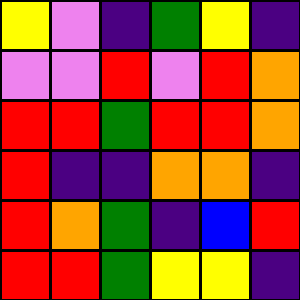[["yellow", "violet", "indigo", "green", "yellow", "indigo"], ["violet", "violet", "red", "violet", "red", "orange"], ["red", "red", "green", "red", "red", "orange"], ["red", "indigo", "indigo", "orange", "orange", "indigo"], ["red", "orange", "green", "indigo", "blue", "red"], ["red", "red", "green", "yellow", "yellow", "indigo"]]